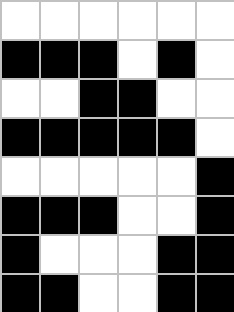[["white", "white", "white", "white", "white", "white"], ["black", "black", "black", "white", "black", "white"], ["white", "white", "black", "black", "white", "white"], ["black", "black", "black", "black", "black", "white"], ["white", "white", "white", "white", "white", "black"], ["black", "black", "black", "white", "white", "black"], ["black", "white", "white", "white", "black", "black"], ["black", "black", "white", "white", "black", "black"]]